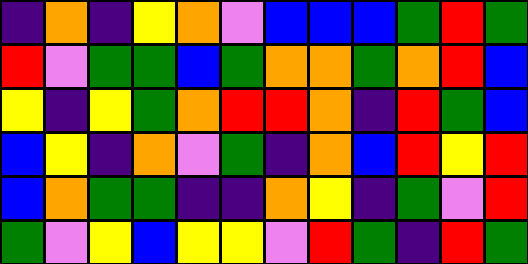[["indigo", "orange", "indigo", "yellow", "orange", "violet", "blue", "blue", "blue", "green", "red", "green"], ["red", "violet", "green", "green", "blue", "green", "orange", "orange", "green", "orange", "red", "blue"], ["yellow", "indigo", "yellow", "green", "orange", "red", "red", "orange", "indigo", "red", "green", "blue"], ["blue", "yellow", "indigo", "orange", "violet", "green", "indigo", "orange", "blue", "red", "yellow", "red"], ["blue", "orange", "green", "green", "indigo", "indigo", "orange", "yellow", "indigo", "green", "violet", "red"], ["green", "violet", "yellow", "blue", "yellow", "yellow", "violet", "red", "green", "indigo", "red", "green"]]